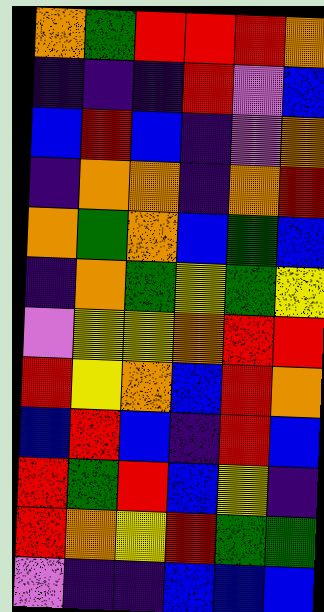[["orange", "green", "red", "red", "red", "orange"], ["indigo", "indigo", "indigo", "red", "violet", "blue"], ["blue", "red", "blue", "indigo", "violet", "orange"], ["indigo", "orange", "orange", "indigo", "orange", "red"], ["orange", "green", "orange", "blue", "green", "blue"], ["indigo", "orange", "green", "yellow", "green", "yellow"], ["violet", "yellow", "yellow", "orange", "red", "red"], ["red", "yellow", "orange", "blue", "red", "orange"], ["blue", "red", "blue", "indigo", "red", "blue"], ["red", "green", "red", "blue", "yellow", "indigo"], ["red", "orange", "yellow", "red", "green", "green"], ["violet", "indigo", "indigo", "blue", "blue", "blue"]]